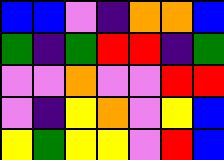[["blue", "blue", "violet", "indigo", "orange", "orange", "blue"], ["green", "indigo", "green", "red", "red", "indigo", "green"], ["violet", "violet", "orange", "violet", "violet", "red", "red"], ["violet", "indigo", "yellow", "orange", "violet", "yellow", "blue"], ["yellow", "green", "yellow", "yellow", "violet", "red", "blue"]]